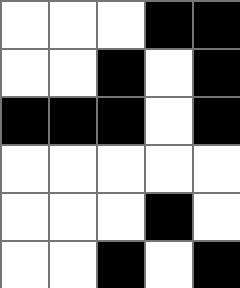[["white", "white", "white", "black", "black"], ["white", "white", "black", "white", "black"], ["black", "black", "black", "white", "black"], ["white", "white", "white", "white", "white"], ["white", "white", "white", "black", "white"], ["white", "white", "black", "white", "black"]]